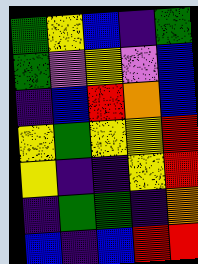[["green", "yellow", "blue", "indigo", "green"], ["green", "violet", "yellow", "violet", "blue"], ["indigo", "blue", "red", "orange", "blue"], ["yellow", "green", "yellow", "yellow", "red"], ["yellow", "indigo", "indigo", "yellow", "red"], ["indigo", "green", "green", "indigo", "orange"], ["blue", "indigo", "blue", "red", "red"]]